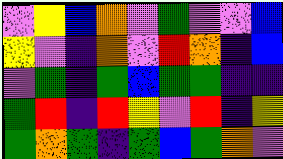[["violet", "yellow", "blue", "orange", "violet", "green", "violet", "violet", "blue"], ["yellow", "violet", "indigo", "orange", "violet", "red", "orange", "indigo", "blue"], ["violet", "green", "indigo", "green", "blue", "green", "green", "indigo", "indigo"], ["green", "red", "indigo", "red", "yellow", "violet", "red", "indigo", "yellow"], ["green", "orange", "green", "indigo", "green", "blue", "green", "orange", "violet"]]